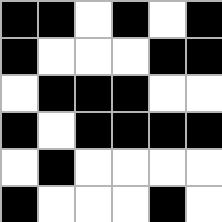[["black", "black", "white", "black", "white", "black"], ["black", "white", "white", "white", "black", "black"], ["white", "black", "black", "black", "white", "white"], ["black", "white", "black", "black", "black", "black"], ["white", "black", "white", "white", "white", "white"], ["black", "white", "white", "white", "black", "white"]]